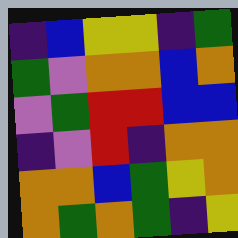[["indigo", "blue", "yellow", "yellow", "indigo", "green"], ["green", "violet", "orange", "orange", "blue", "orange"], ["violet", "green", "red", "red", "blue", "blue"], ["indigo", "violet", "red", "indigo", "orange", "orange"], ["orange", "orange", "blue", "green", "yellow", "orange"], ["orange", "green", "orange", "green", "indigo", "yellow"]]